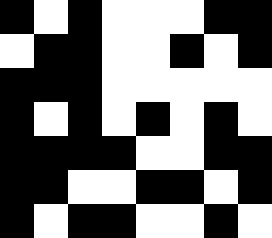[["black", "white", "black", "white", "white", "white", "black", "black"], ["white", "black", "black", "white", "white", "black", "white", "black"], ["black", "black", "black", "white", "white", "white", "white", "white"], ["black", "white", "black", "white", "black", "white", "black", "white"], ["black", "black", "black", "black", "white", "white", "black", "black"], ["black", "black", "white", "white", "black", "black", "white", "black"], ["black", "white", "black", "black", "white", "white", "black", "white"]]